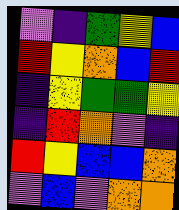[["violet", "indigo", "green", "yellow", "blue"], ["red", "yellow", "orange", "blue", "red"], ["indigo", "yellow", "green", "green", "yellow"], ["indigo", "red", "orange", "violet", "indigo"], ["red", "yellow", "blue", "blue", "orange"], ["violet", "blue", "violet", "orange", "orange"]]